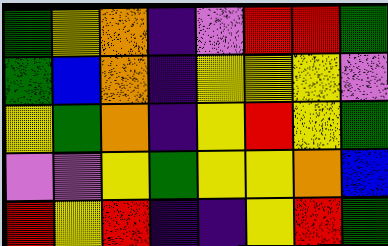[["green", "yellow", "orange", "indigo", "violet", "red", "red", "green"], ["green", "blue", "orange", "indigo", "yellow", "yellow", "yellow", "violet"], ["yellow", "green", "orange", "indigo", "yellow", "red", "yellow", "green"], ["violet", "violet", "yellow", "green", "yellow", "yellow", "orange", "blue"], ["red", "yellow", "red", "indigo", "indigo", "yellow", "red", "green"]]